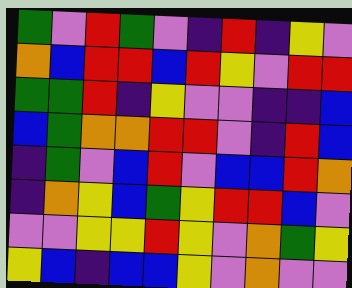[["green", "violet", "red", "green", "violet", "indigo", "red", "indigo", "yellow", "violet"], ["orange", "blue", "red", "red", "blue", "red", "yellow", "violet", "red", "red"], ["green", "green", "red", "indigo", "yellow", "violet", "violet", "indigo", "indigo", "blue"], ["blue", "green", "orange", "orange", "red", "red", "violet", "indigo", "red", "blue"], ["indigo", "green", "violet", "blue", "red", "violet", "blue", "blue", "red", "orange"], ["indigo", "orange", "yellow", "blue", "green", "yellow", "red", "red", "blue", "violet"], ["violet", "violet", "yellow", "yellow", "red", "yellow", "violet", "orange", "green", "yellow"], ["yellow", "blue", "indigo", "blue", "blue", "yellow", "violet", "orange", "violet", "violet"]]